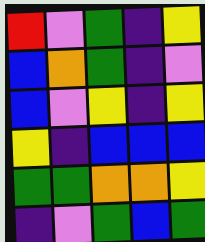[["red", "violet", "green", "indigo", "yellow"], ["blue", "orange", "green", "indigo", "violet"], ["blue", "violet", "yellow", "indigo", "yellow"], ["yellow", "indigo", "blue", "blue", "blue"], ["green", "green", "orange", "orange", "yellow"], ["indigo", "violet", "green", "blue", "green"]]